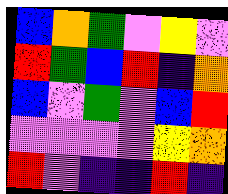[["blue", "orange", "green", "violet", "yellow", "violet"], ["red", "green", "blue", "red", "indigo", "orange"], ["blue", "violet", "green", "violet", "blue", "red"], ["violet", "violet", "violet", "violet", "yellow", "orange"], ["red", "violet", "indigo", "indigo", "red", "indigo"]]